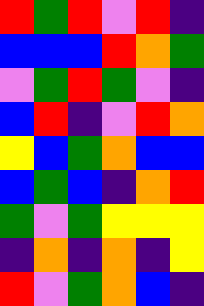[["red", "green", "red", "violet", "red", "indigo"], ["blue", "blue", "blue", "red", "orange", "green"], ["violet", "green", "red", "green", "violet", "indigo"], ["blue", "red", "indigo", "violet", "red", "orange"], ["yellow", "blue", "green", "orange", "blue", "blue"], ["blue", "green", "blue", "indigo", "orange", "red"], ["green", "violet", "green", "yellow", "yellow", "yellow"], ["indigo", "orange", "indigo", "orange", "indigo", "yellow"], ["red", "violet", "green", "orange", "blue", "indigo"]]